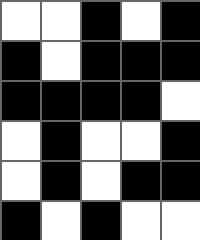[["white", "white", "black", "white", "black"], ["black", "white", "black", "black", "black"], ["black", "black", "black", "black", "white"], ["white", "black", "white", "white", "black"], ["white", "black", "white", "black", "black"], ["black", "white", "black", "white", "white"]]